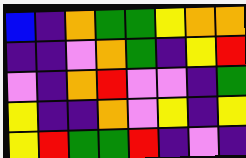[["blue", "indigo", "orange", "green", "green", "yellow", "orange", "orange"], ["indigo", "indigo", "violet", "orange", "green", "indigo", "yellow", "red"], ["violet", "indigo", "orange", "red", "violet", "violet", "indigo", "green"], ["yellow", "indigo", "indigo", "orange", "violet", "yellow", "indigo", "yellow"], ["yellow", "red", "green", "green", "red", "indigo", "violet", "indigo"]]